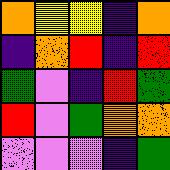[["orange", "yellow", "yellow", "indigo", "orange"], ["indigo", "orange", "red", "indigo", "red"], ["green", "violet", "indigo", "red", "green"], ["red", "violet", "green", "orange", "orange"], ["violet", "violet", "violet", "indigo", "green"]]